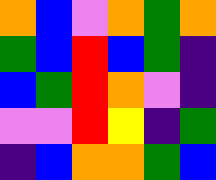[["orange", "blue", "violet", "orange", "green", "orange"], ["green", "blue", "red", "blue", "green", "indigo"], ["blue", "green", "red", "orange", "violet", "indigo"], ["violet", "violet", "red", "yellow", "indigo", "green"], ["indigo", "blue", "orange", "orange", "green", "blue"]]